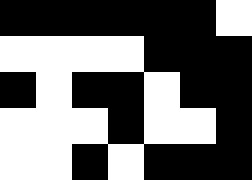[["black", "black", "black", "black", "black", "black", "white"], ["white", "white", "white", "white", "black", "black", "black"], ["black", "white", "black", "black", "white", "black", "black"], ["white", "white", "white", "black", "white", "white", "black"], ["white", "white", "black", "white", "black", "black", "black"]]